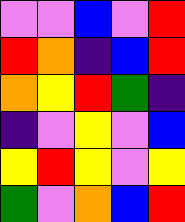[["violet", "violet", "blue", "violet", "red"], ["red", "orange", "indigo", "blue", "red"], ["orange", "yellow", "red", "green", "indigo"], ["indigo", "violet", "yellow", "violet", "blue"], ["yellow", "red", "yellow", "violet", "yellow"], ["green", "violet", "orange", "blue", "red"]]